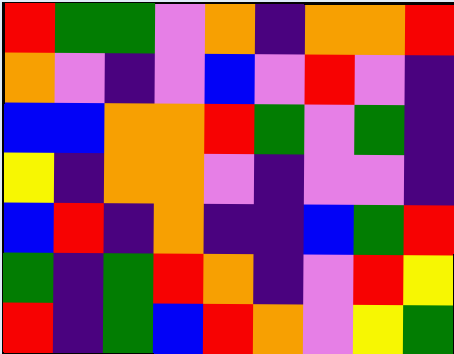[["red", "green", "green", "violet", "orange", "indigo", "orange", "orange", "red"], ["orange", "violet", "indigo", "violet", "blue", "violet", "red", "violet", "indigo"], ["blue", "blue", "orange", "orange", "red", "green", "violet", "green", "indigo"], ["yellow", "indigo", "orange", "orange", "violet", "indigo", "violet", "violet", "indigo"], ["blue", "red", "indigo", "orange", "indigo", "indigo", "blue", "green", "red"], ["green", "indigo", "green", "red", "orange", "indigo", "violet", "red", "yellow"], ["red", "indigo", "green", "blue", "red", "orange", "violet", "yellow", "green"]]